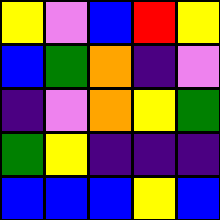[["yellow", "violet", "blue", "red", "yellow"], ["blue", "green", "orange", "indigo", "violet"], ["indigo", "violet", "orange", "yellow", "green"], ["green", "yellow", "indigo", "indigo", "indigo"], ["blue", "blue", "blue", "yellow", "blue"]]